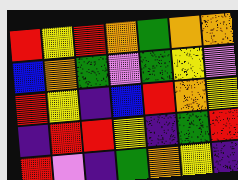[["red", "yellow", "red", "orange", "green", "orange", "orange"], ["blue", "orange", "green", "violet", "green", "yellow", "violet"], ["red", "yellow", "indigo", "blue", "red", "orange", "yellow"], ["indigo", "red", "red", "yellow", "indigo", "green", "red"], ["red", "violet", "indigo", "green", "orange", "yellow", "indigo"]]